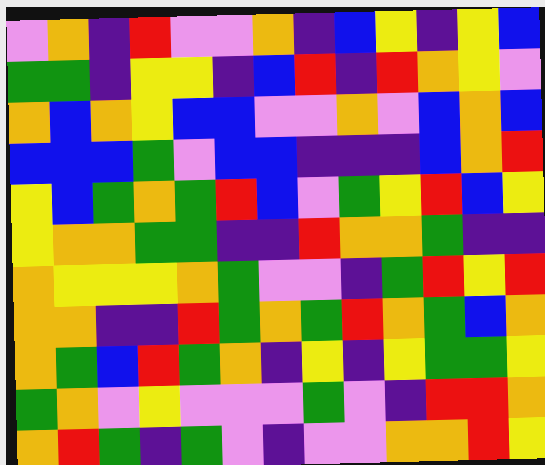[["violet", "orange", "indigo", "red", "violet", "violet", "orange", "indigo", "blue", "yellow", "indigo", "yellow", "blue"], ["green", "green", "indigo", "yellow", "yellow", "indigo", "blue", "red", "indigo", "red", "orange", "yellow", "violet"], ["orange", "blue", "orange", "yellow", "blue", "blue", "violet", "violet", "orange", "violet", "blue", "orange", "blue"], ["blue", "blue", "blue", "green", "violet", "blue", "blue", "indigo", "indigo", "indigo", "blue", "orange", "red"], ["yellow", "blue", "green", "orange", "green", "red", "blue", "violet", "green", "yellow", "red", "blue", "yellow"], ["yellow", "orange", "orange", "green", "green", "indigo", "indigo", "red", "orange", "orange", "green", "indigo", "indigo"], ["orange", "yellow", "yellow", "yellow", "orange", "green", "violet", "violet", "indigo", "green", "red", "yellow", "red"], ["orange", "orange", "indigo", "indigo", "red", "green", "orange", "green", "red", "orange", "green", "blue", "orange"], ["orange", "green", "blue", "red", "green", "orange", "indigo", "yellow", "indigo", "yellow", "green", "green", "yellow"], ["green", "orange", "violet", "yellow", "violet", "violet", "violet", "green", "violet", "indigo", "red", "red", "orange"], ["orange", "red", "green", "indigo", "green", "violet", "indigo", "violet", "violet", "orange", "orange", "red", "yellow"]]